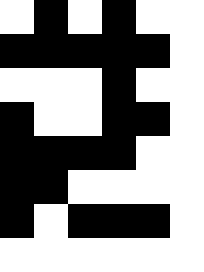[["white", "black", "white", "black", "white", "white"], ["black", "black", "black", "black", "black", "white"], ["white", "white", "white", "black", "white", "white"], ["black", "white", "white", "black", "black", "white"], ["black", "black", "black", "black", "white", "white"], ["black", "black", "white", "white", "white", "white"], ["black", "white", "black", "black", "black", "white"], ["white", "white", "white", "white", "white", "white"]]